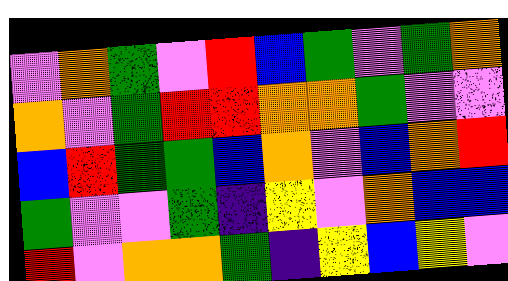[["violet", "orange", "green", "violet", "red", "blue", "green", "violet", "green", "orange"], ["orange", "violet", "green", "red", "red", "orange", "orange", "green", "violet", "violet"], ["blue", "red", "green", "green", "blue", "orange", "violet", "blue", "orange", "red"], ["green", "violet", "violet", "green", "indigo", "yellow", "violet", "orange", "blue", "blue"], ["red", "violet", "orange", "orange", "green", "indigo", "yellow", "blue", "yellow", "violet"]]